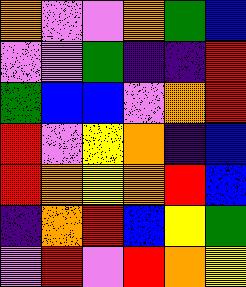[["orange", "violet", "violet", "orange", "green", "blue"], ["violet", "violet", "green", "indigo", "indigo", "red"], ["green", "blue", "blue", "violet", "orange", "red"], ["red", "violet", "yellow", "orange", "indigo", "blue"], ["red", "orange", "yellow", "orange", "red", "blue"], ["indigo", "orange", "red", "blue", "yellow", "green"], ["violet", "red", "violet", "red", "orange", "yellow"]]